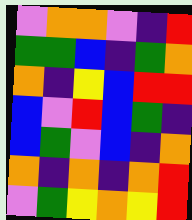[["violet", "orange", "orange", "violet", "indigo", "red"], ["green", "green", "blue", "indigo", "green", "orange"], ["orange", "indigo", "yellow", "blue", "red", "red"], ["blue", "violet", "red", "blue", "green", "indigo"], ["blue", "green", "violet", "blue", "indigo", "orange"], ["orange", "indigo", "orange", "indigo", "orange", "red"], ["violet", "green", "yellow", "orange", "yellow", "red"]]